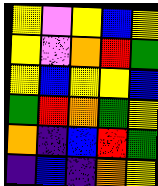[["yellow", "violet", "yellow", "blue", "yellow"], ["yellow", "violet", "orange", "red", "green"], ["yellow", "blue", "yellow", "yellow", "blue"], ["green", "red", "orange", "green", "yellow"], ["orange", "indigo", "blue", "red", "green"], ["indigo", "blue", "indigo", "orange", "yellow"]]